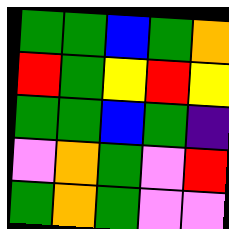[["green", "green", "blue", "green", "orange"], ["red", "green", "yellow", "red", "yellow"], ["green", "green", "blue", "green", "indigo"], ["violet", "orange", "green", "violet", "red"], ["green", "orange", "green", "violet", "violet"]]